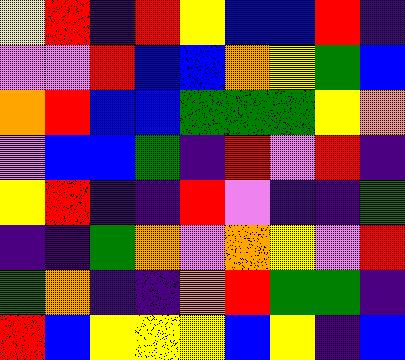[["yellow", "red", "indigo", "red", "yellow", "blue", "blue", "red", "indigo"], ["violet", "violet", "red", "blue", "blue", "orange", "yellow", "green", "blue"], ["orange", "red", "blue", "blue", "green", "green", "green", "yellow", "orange"], ["violet", "blue", "blue", "green", "indigo", "red", "violet", "red", "indigo"], ["yellow", "red", "indigo", "indigo", "red", "violet", "indigo", "indigo", "green"], ["indigo", "indigo", "green", "orange", "violet", "orange", "yellow", "violet", "red"], ["green", "orange", "indigo", "indigo", "orange", "red", "green", "green", "indigo"], ["red", "blue", "yellow", "yellow", "yellow", "blue", "yellow", "indigo", "blue"]]